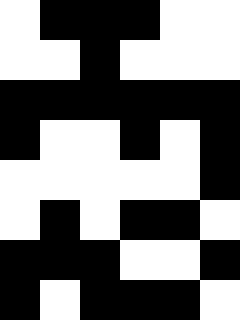[["white", "black", "black", "black", "white", "white"], ["white", "white", "black", "white", "white", "white"], ["black", "black", "black", "black", "black", "black"], ["black", "white", "white", "black", "white", "black"], ["white", "white", "white", "white", "white", "black"], ["white", "black", "white", "black", "black", "white"], ["black", "black", "black", "white", "white", "black"], ["black", "white", "black", "black", "black", "white"]]